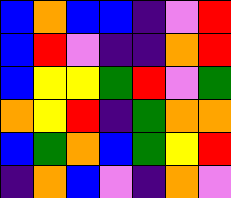[["blue", "orange", "blue", "blue", "indigo", "violet", "red"], ["blue", "red", "violet", "indigo", "indigo", "orange", "red"], ["blue", "yellow", "yellow", "green", "red", "violet", "green"], ["orange", "yellow", "red", "indigo", "green", "orange", "orange"], ["blue", "green", "orange", "blue", "green", "yellow", "red"], ["indigo", "orange", "blue", "violet", "indigo", "orange", "violet"]]